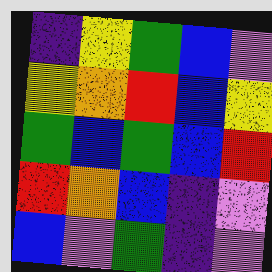[["indigo", "yellow", "green", "blue", "violet"], ["yellow", "orange", "red", "blue", "yellow"], ["green", "blue", "green", "blue", "red"], ["red", "orange", "blue", "indigo", "violet"], ["blue", "violet", "green", "indigo", "violet"]]